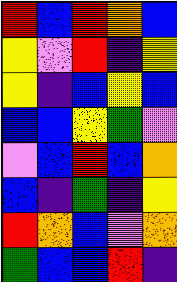[["red", "blue", "red", "orange", "blue"], ["yellow", "violet", "red", "indigo", "yellow"], ["yellow", "indigo", "blue", "yellow", "blue"], ["blue", "blue", "yellow", "green", "violet"], ["violet", "blue", "red", "blue", "orange"], ["blue", "indigo", "green", "indigo", "yellow"], ["red", "orange", "blue", "violet", "orange"], ["green", "blue", "blue", "red", "indigo"]]